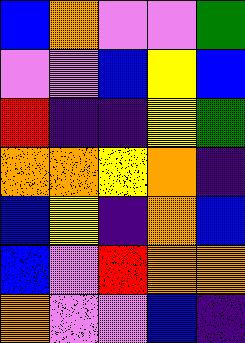[["blue", "orange", "violet", "violet", "green"], ["violet", "violet", "blue", "yellow", "blue"], ["red", "indigo", "indigo", "yellow", "green"], ["orange", "orange", "yellow", "orange", "indigo"], ["blue", "yellow", "indigo", "orange", "blue"], ["blue", "violet", "red", "orange", "orange"], ["orange", "violet", "violet", "blue", "indigo"]]